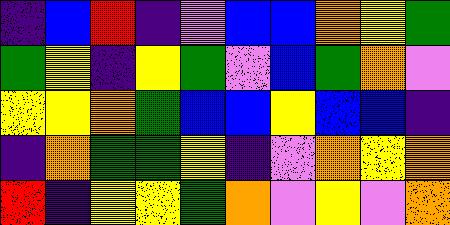[["indigo", "blue", "red", "indigo", "violet", "blue", "blue", "orange", "yellow", "green"], ["green", "yellow", "indigo", "yellow", "green", "violet", "blue", "green", "orange", "violet"], ["yellow", "yellow", "orange", "green", "blue", "blue", "yellow", "blue", "blue", "indigo"], ["indigo", "orange", "green", "green", "yellow", "indigo", "violet", "orange", "yellow", "orange"], ["red", "indigo", "yellow", "yellow", "green", "orange", "violet", "yellow", "violet", "orange"]]